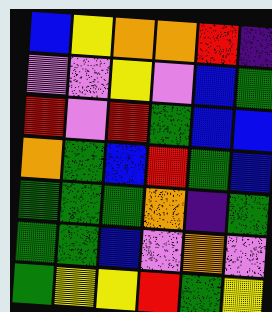[["blue", "yellow", "orange", "orange", "red", "indigo"], ["violet", "violet", "yellow", "violet", "blue", "green"], ["red", "violet", "red", "green", "blue", "blue"], ["orange", "green", "blue", "red", "green", "blue"], ["green", "green", "green", "orange", "indigo", "green"], ["green", "green", "blue", "violet", "orange", "violet"], ["green", "yellow", "yellow", "red", "green", "yellow"]]